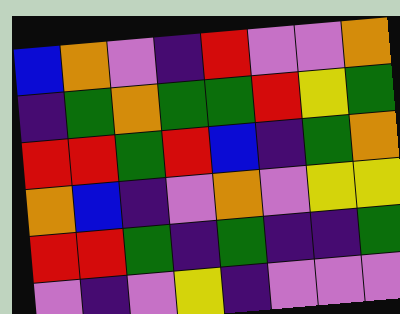[["blue", "orange", "violet", "indigo", "red", "violet", "violet", "orange"], ["indigo", "green", "orange", "green", "green", "red", "yellow", "green"], ["red", "red", "green", "red", "blue", "indigo", "green", "orange"], ["orange", "blue", "indigo", "violet", "orange", "violet", "yellow", "yellow"], ["red", "red", "green", "indigo", "green", "indigo", "indigo", "green"], ["violet", "indigo", "violet", "yellow", "indigo", "violet", "violet", "violet"]]